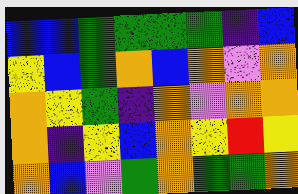[["blue", "blue", "green", "green", "green", "green", "indigo", "blue"], ["yellow", "blue", "green", "orange", "blue", "orange", "violet", "orange"], ["orange", "yellow", "green", "indigo", "orange", "violet", "orange", "orange"], ["orange", "indigo", "yellow", "blue", "orange", "yellow", "red", "yellow"], ["orange", "blue", "violet", "green", "orange", "green", "green", "orange"]]